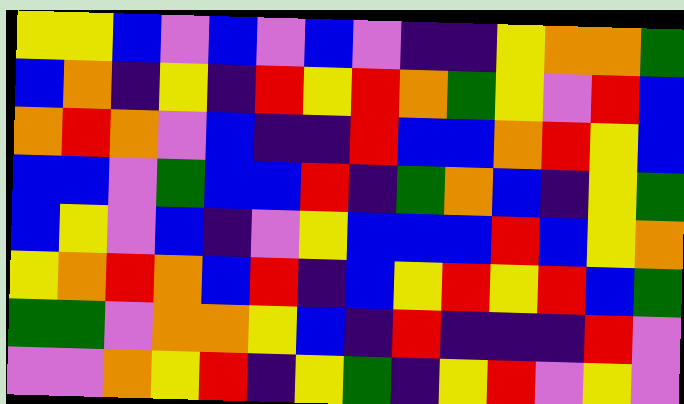[["yellow", "yellow", "blue", "violet", "blue", "violet", "blue", "violet", "indigo", "indigo", "yellow", "orange", "orange", "green"], ["blue", "orange", "indigo", "yellow", "indigo", "red", "yellow", "red", "orange", "green", "yellow", "violet", "red", "blue"], ["orange", "red", "orange", "violet", "blue", "indigo", "indigo", "red", "blue", "blue", "orange", "red", "yellow", "blue"], ["blue", "blue", "violet", "green", "blue", "blue", "red", "indigo", "green", "orange", "blue", "indigo", "yellow", "green"], ["blue", "yellow", "violet", "blue", "indigo", "violet", "yellow", "blue", "blue", "blue", "red", "blue", "yellow", "orange"], ["yellow", "orange", "red", "orange", "blue", "red", "indigo", "blue", "yellow", "red", "yellow", "red", "blue", "green"], ["green", "green", "violet", "orange", "orange", "yellow", "blue", "indigo", "red", "indigo", "indigo", "indigo", "red", "violet"], ["violet", "violet", "orange", "yellow", "red", "indigo", "yellow", "green", "indigo", "yellow", "red", "violet", "yellow", "violet"]]